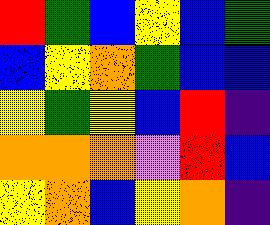[["red", "green", "blue", "yellow", "blue", "green"], ["blue", "yellow", "orange", "green", "blue", "blue"], ["yellow", "green", "yellow", "blue", "red", "indigo"], ["orange", "orange", "orange", "violet", "red", "blue"], ["yellow", "orange", "blue", "yellow", "orange", "indigo"]]